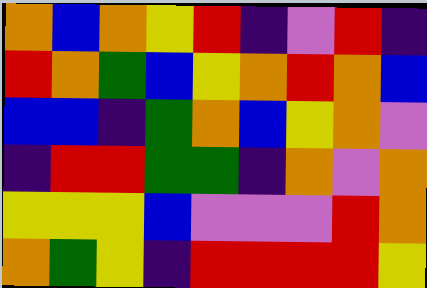[["orange", "blue", "orange", "yellow", "red", "indigo", "violet", "red", "indigo"], ["red", "orange", "green", "blue", "yellow", "orange", "red", "orange", "blue"], ["blue", "blue", "indigo", "green", "orange", "blue", "yellow", "orange", "violet"], ["indigo", "red", "red", "green", "green", "indigo", "orange", "violet", "orange"], ["yellow", "yellow", "yellow", "blue", "violet", "violet", "violet", "red", "orange"], ["orange", "green", "yellow", "indigo", "red", "red", "red", "red", "yellow"]]